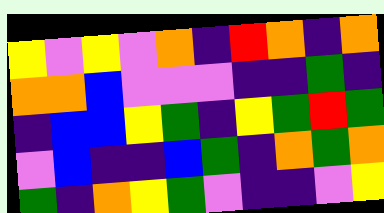[["yellow", "violet", "yellow", "violet", "orange", "indigo", "red", "orange", "indigo", "orange"], ["orange", "orange", "blue", "violet", "violet", "violet", "indigo", "indigo", "green", "indigo"], ["indigo", "blue", "blue", "yellow", "green", "indigo", "yellow", "green", "red", "green"], ["violet", "blue", "indigo", "indigo", "blue", "green", "indigo", "orange", "green", "orange"], ["green", "indigo", "orange", "yellow", "green", "violet", "indigo", "indigo", "violet", "yellow"]]